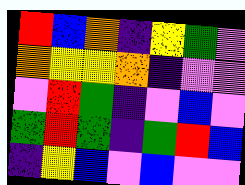[["red", "blue", "orange", "indigo", "yellow", "green", "violet"], ["orange", "yellow", "yellow", "orange", "indigo", "violet", "violet"], ["violet", "red", "green", "indigo", "violet", "blue", "violet"], ["green", "red", "green", "indigo", "green", "red", "blue"], ["indigo", "yellow", "blue", "violet", "blue", "violet", "violet"]]